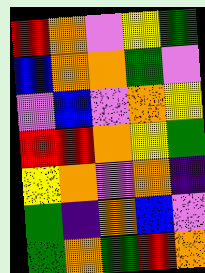[["red", "orange", "violet", "yellow", "green"], ["blue", "orange", "orange", "green", "violet"], ["violet", "blue", "violet", "orange", "yellow"], ["red", "red", "orange", "yellow", "green"], ["yellow", "orange", "violet", "orange", "indigo"], ["green", "indigo", "orange", "blue", "violet"], ["green", "orange", "green", "red", "orange"]]